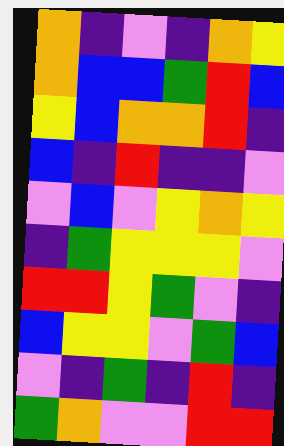[["orange", "indigo", "violet", "indigo", "orange", "yellow"], ["orange", "blue", "blue", "green", "red", "blue"], ["yellow", "blue", "orange", "orange", "red", "indigo"], ["blue", "indigo", "red", "indigo", "indigo", "violet"], ["violet", "blue", "violet", "yellow", "orange", "yellow"], ["indigo", "green", "yellow", "yellow", "yellow", "violet"], ["red", "red", "yellow", "green", "violet", "indigo"], ["blue", "yellow", "yellow", "violet", "green", "blue"], ["violet", "indigo", "green", "indigo", "red", "indigo"], ["green", "orange", "violet", "violet", "red", "red"]]